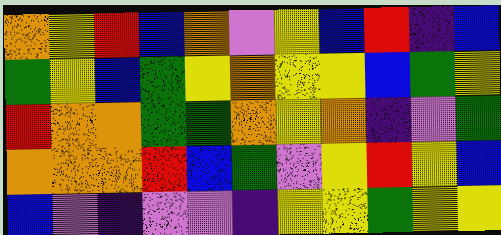[["orange", "yellow", "red", "blue", "orange", "violet", "yellow", "blue", "red", "indigo", "blue"], ["green", "yellow", "blue", "green", "yellow", "orange", "yellow", "yellow", "blue", "green", "yellow"], ["red", "orange", "orange", "green", "green", "orange", "yellow", "orange", "indigo", "violet", "green"], ["orange", "orange", "orange", "red", "blue", "green", "violet", "yellow", "red", "yellow", "blue"], ["blue", "violet", "indigo", "violet", "violet", "indigo", "yellow", "yellow", "green", "yellow", "yellow"]]